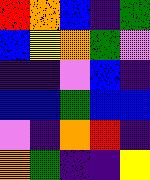[["red", "orange", "blue", "indigo", "green"], ["blue", "yellow", "orange", "green", "violet"], ["indigo", "indigo", "violet", "blue", "indigo"], ["blue", "blue", "green", "blue", "blue"], ["violet", "indigo", "orange", "red", "indigo"], ["orange", "green", "indigo", "indigo", "yellow"]]